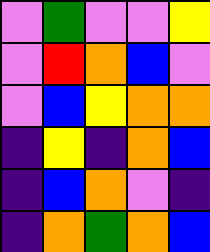[["violet", "green", "violet", "violet", "yellow"], ["violet", "red", "orange", "blue", "violet"], ["violet", "blue", "yellow", "orange", "orange"], ["indigo", "yellow", "indigo", "orange", "blue"], ["indigo", "blue", "orange", "violet", "indigo"], ["indigo", "orange", "green", "orange", "blue"]]